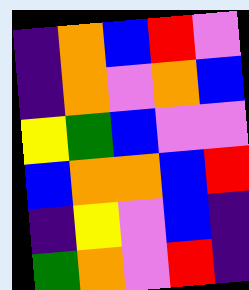[["indigo", "orange", "blue", "red", "violet"], ["indigo", "orange", "violet", "orange", "blue"], ["yellow", "green", "blue", "violet", "violet"], ["blue", "orange", "orange", "blue", "red"], ["indigo", "yellow", "violet", "blue", "indigo"], ["green", "orange", "violet", "red", "indigo"]]